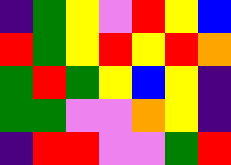[["indigo", "green", "yellow", "violet", "red", "yellow", "blue"], ["red", "green", "yellow", "red", "yellow", "red", "orange"], ["green", "red", "green", "yellow", "blue", "yellow", "indigo"], ["green", "green", "violet", "violet", "orange", "yellow", "indigo"], ["indigo", "red", "red", "violet", "violet", "green", "red"]]